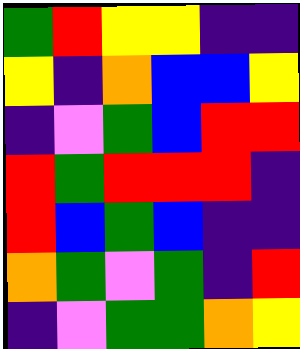[["green", "red", "yellow", "yellow", "indigo", "indigo"], ["yellow", "indigo", "orange", "blue", "blue", "yellow"], ["indigo", "violet", "green", "blue", "red", "red"], ["red", "green", "red", "red", "red", "indigo"], ["red", "blue", "green", "blue", "indigo", "indigo"], ["orange", "green", "violet", "green", "indigo", "red"], ["indigo", "violet", "green", "green", "orange", "yellow"]]